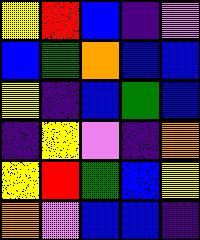[["yellow", "red", "blue", "indigo", "violet"], ["blue", "green", "orange", "blue", "blue"], ["yellow", "indigo", "blue", "green", "blue"], ["indigo", "yellow", "violet", "indigo", "orange"], ["yellow", "red", "green", "blue", "yellow"], ["orange", "violet", "blue", "blue", "indigo"]]